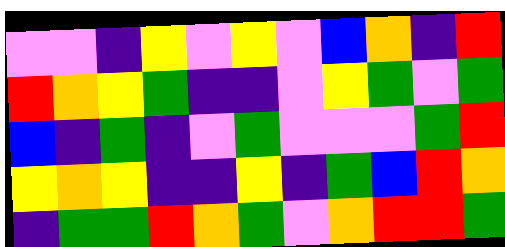[["violet", "violet", "indigo", "yellow", "violet", "yellow", "violet", "blue", "orange", "indigo", "red"], ["red", "orange", "yellow", "green", "indigo", "indigo", "violet", "yellow", "green", "violet", "green"], ["blue", "indigo", "green", "indigo", "violet", "green", "violet", "violet", "violet", "green", "red"], ["yellow", "orange", "yellow", "indigo", "indigo", "yellow", "indigo", "green", "blue", "red", "orange"], ["indigo", "green", "green", "red", "orange", "green", "violet", "orange", "red", "red", "green"]]